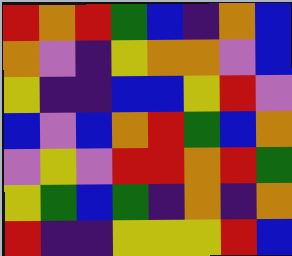[["red", "orange", "red", "green", "blue", "indigo", "orange", "blue"], ["orange", "violet", "indigo", "yellow", "orange", "orange", "violet", "blue"], ["yellow", "indigo", "indigo", "blue", "blue", "yellow", "red", "violet"], ["blue", "violet", "blue", "orange", "red", "green", "blue", "orange"], ["violet", "yellow", "violet", "red", "red", "orange", "red", "green"], ["yellow", "green", "blue", "green", "indigo", "orange", "indigo", "orange"], ["red", "indigo", "indigo", "yellow", "yellow", "yellow", "red", "blue"]]